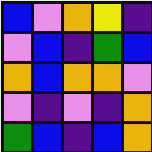[["blue", "violet", "orange", "yellow", "indigo"], ["violet", "blue", "indigo", "green", "blue"], ["orange", "blue", "orange", "orange", "violet"], ["violet", "indigo", "violet", "indigo", "orange"], ["green", "blue", "indigo", "blue", "orange"]]